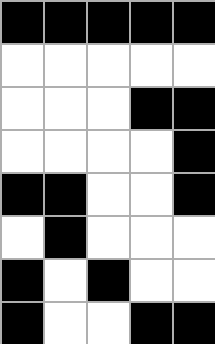[["black", "black", "black", "black", "black"], ["white", "white", "white", "white", "white"], ["white", "white", "white", "black", "black"], ["white", "white", "white", "white", "black"], ["black", "black", "white", "white", "black"], ["white", "black", "white", "white", "white"], ["black", "white", "black", "white", "white"], ["black", "white", "white", "black", "black"]]